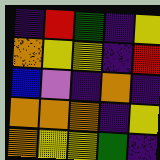[["indigo", "red", "green", "indigo", "yellow"], ["orange", "yellow", "yellow", "indigo", "red"], ["blue", "violet", "indigo", "orange", "indigo"], ["orange", "orange", "orange", "indigo", "yellow"], ["orange", "yellow", "yellow", "green", "indigo"]]